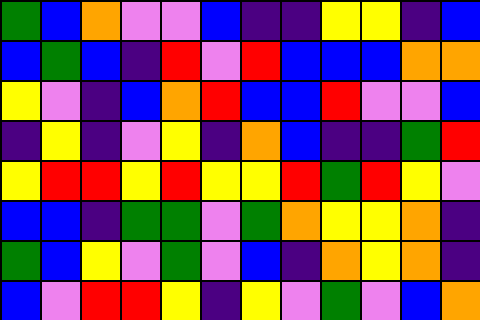[["green", "blue", "orange", "violet", "violet", "blue", "indigo", "indigo", "yellow", "yellow", "indigo", "blue"], ["blue", "green", "blue", "indigo", "red", "violet", "red", "blue", "blue", "blue", "orange", "orange"], ["yellow", "violet", "indigo", "blue", "orange", "red", "blue", "blue", "red", "violet", "violet", "blue"], ["indigo", "yellow", "indigo", "violet", "yellow", "indigo", "orange", "blue", "indigo", "indigo", "green", "red"], ["yellow", "red", "red", "yellow", "red", "yellow", "yellow", "red", "green", "red", "yellow", "violet"], ["blue", "blue", "indigo", "green", "green", "violet", "green", "orange", "yellow", "yellow", "orange", "indigo"], ["green", "blue", "yellow", "violet", "green", "violet", "blue", "indigo", "orange", "yellow", "orange", "indigo"], ["blue", "violet", "red", "red", "yellow", "indigo", "yellow", "violet", "green", "violet", "blue", "orange"]]